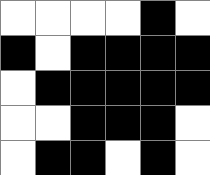[["white", "white", "white", "white", "black", "white"], ["black", "white", "black", "black", "black", "black"], ["white", "black", "black", "black", "black", "black"], ["white", "white", "black", "black", "black", "white"], ["white", "black", "black", "white", "black", "white"]]